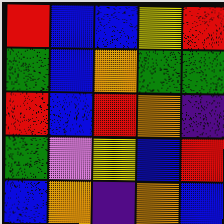[["red", "blue", "blue", "yellow", "red"], ["green", "blue", "orange", "green", "green"], ["red", "blue", "red", "orange", "indigo"], ["green", "violet", "yellow", "blue", "red"], ["blue", "orange", "indigo", "orange", "blue"]]